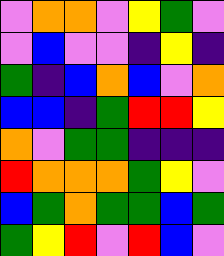[["violet", "orange", "orange", "violet", "yellow", "green", "violet"], ["violet", "blue", "violet", "violet", "indigo", "yellow", "indigo"], ["green", "indigo", "blue", "orange", "blue", "violet", "orange"], ["blue", "blue", "indigo", "green", "red", "red", "yellow"], ["orange", "violet", "green", "green", "indigo", "indigo", "indigo"], ["red", "orange", "orange", "orange", "green", "yellow", "violet"], ["blue", "green", "orange", "green", "green", "blue", "green"], ["green", "yellow", "red", "violet", "red", "blue", "violet"]]